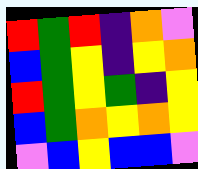[["red", "green", "red", "indigo", "orange", "violet"], ["blue", "green", "yellow", "indigo", "yellow", "orange"], ["red", "green", "yellow", "green", "indigo", "yellow"], ["blue", "green", "orange", "yellow", "orange", "yellow"], ["violet", "blue", "yellow", "blue", "blue", "violet"]]